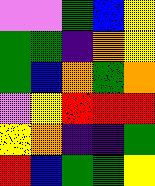[["violet", "violet", "green", "blue", "yellow"], ["green", "green", "indigo", "orange", "yellow"], ["green", "blue", "orange", "green", "orange"], ["violet", "yellow", "red", "red", "red"], ["yellow", "orange", "indigo", "indigo", "green"], ["red", "blue", "green", "green", "yellow"]]